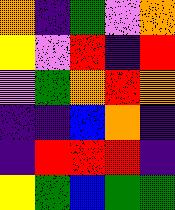[["orange", "indigo", "green", "violet", "orange"], ["yellow", "violet", "red", "indigo", "red"], ["violet", "green", "orange", "red", "orange"], ["indigo", "indigo", "blue", "orange", "indigo"], ["indigo", "red", "red", "red", "indigo"], ["yellow", "green", "blue", "green", "green"]]